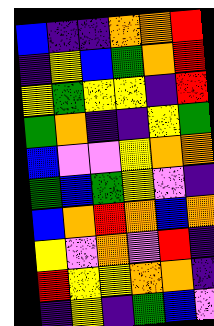[["blue", "indigo", "indigo", "orange", "orange", "red"], ["indigo", "yellow", "blue", "green", "orange", "red"], ["yellow", "green", "yellow", "yellow", "indigo", "red"], ["green", "orange", "indigo", "indigo", "yellow", "green"], ["blue", "violet", "violet", "yellow", "orange", "orange"], ["green", "blue", "green", "yellow", "violet", "indigo"], ["blue", "orange", "red", "orange", "blue", "orange"], ["yellow", "violet", "orange", "violet", "red", "indigo"], ["red", "yellow", "yellow", "orange", "orange", "indigo"], ["indigo", "yellow", "indigo", "green", "blue", "violet"]]